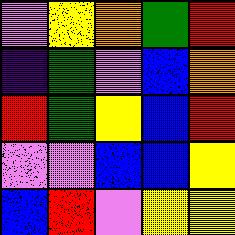[["violet", "yellow", "orange", "green", "red"], ["indigo", "green", "violet", "blue", "orange"], ["red", "green", "yellow", "blue", "red"], ["violet", "violet", "blue", "blue", "yellow"], ["blue", "red", "violet", "yellow", "yellow"]]